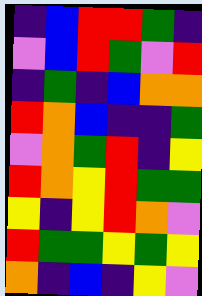[["indigo", "blue", "red", "red", "green", "indigo"], ["violet", "blue", "red", "green", "violet", "red"], ["indigo", "green", "indigo", "blue", "orange", "orange"], ["red", "orange", "blue", "indigo", "indigo", "green"], ["violet", "orange", "green", "red", "indigo", "yellow"], ["red", "orange", "yellow", "red", "green", "green"], ["yellow", "indigo", "yellow", "red", "orange", "violet"], ["red", "green", "green", "yellow", "green", "yellow"], ["orange", "indigo", "blue", "indigo", "yellow", "violet"]]